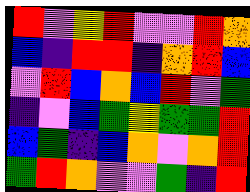[["red", "violet", "yellow", "red", "violet", "violet", "red", "orange"], ["blue", "indigo", "red", "red", "indigo", "orange", "red", "blue"], ["violet", "red", "blue", "orange", "blue", "red", "violet", "green"], ["indigo", "violet", "blue", "green", "yellow", "green", "green", "red"], ["blue", "green", "indigo", "blue", "orange", "violet", "orange", "red"], ["green", "red", "orange", "violet", "violet", "green", "indigo", "red"]]